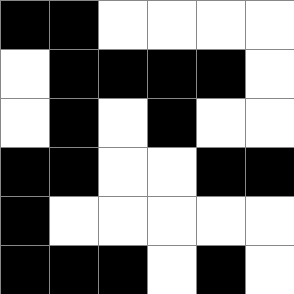[["black", "black", "white", "white", "white", "white"], ["white", "black", "black", "black", "black", "white"], ["white", "black", "white", "black", "white", "white"], ["black", "black", "white", "white", "black", "black"], ["black", "white", "white", "white", "white", "white"], ["black", "black", "black", "white", "black", "white"]]